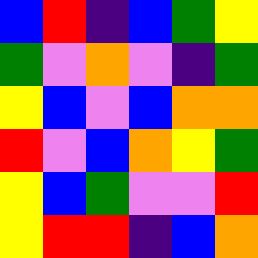[["blue", "red", "indigo", "blue", "green", "yellow"], ["green", "violet", "orange", "violet", "indigo", "green"], ["yellow", "blue", "violet", "blue", "orange", "orange"], ["red", "violet", "blue", "orange", "yellow", "green"], ["yellow", "blue", "green", "violet", "violet", "red"], ["yellow", "red", "red", "indigo", "blue", "orange"]]